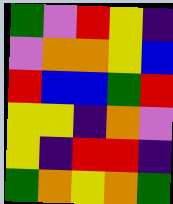[["green", "violet", "red", "yellow", "indigo"], ["violet", "orange", "orange", "yellow", "blue"], ["red", "blue", "blue", "green", "red"], ["yellow", "yellow", "indigo", "orange", "violet"], ["yellow", "indigo", "red", "red", "indigo"], ["green", "orange", "yellow", "orange", "green"]]